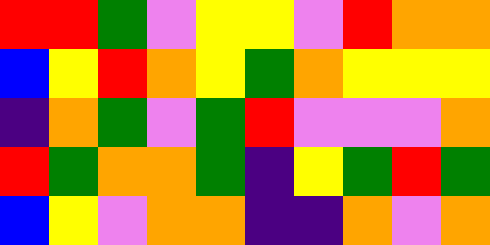[["red", "red", "green", "violet", "yellow", "yellow", "violet", "red", "orange", "orange"], ["blue", "yellow", "red", "orange", "yellow", "green", "orange", "yellow", "yellow", "yellow"], ["indigo", "orange", "green", "violet", "green", "red", "violet", "violet", "violet", "orange"], ["red", "green", "orange", "orange", "green", "indigo", "yellow", "green", "red", "green"], ["blue", "yellow", "violet", "orange", "orange", "indigo", "indigo", "orange", "violet", "orange"]]